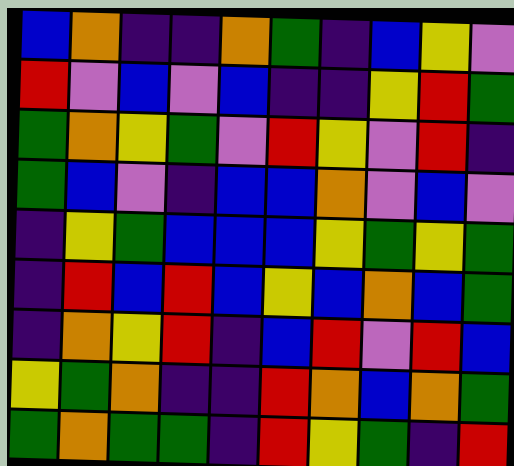[["blue", "orange", "indigo", "indigo", "orange", "green", "indigo", "blue", "yellow", "violet"], ["red", "violet", "blue", "violet", "blue", "indigo", "indigo", "yellow", "red", "green"], ["green", "orange", "yellow", "green", "violet", "red", "yellow", "violet", "red", "indigo"], ["green", "blue", "violet", "indigo", "blue", "blue", "orange", "violet", "blue", "violet"], ["indigo", "yellow", "green", "blue", "blue", "blue", "yellow", "green", "yellow", "green"], ["indigo", "red", "blue", "red", "blue", "yellow", "blue", "orange", "blue", "green"], ["indigo", "orange", "yellow", "red", "indigo", "blue", "red", "violet", "red", "blue"], ["yellow", "green", "orange", "indigo", "indigo", "red", "orange", "blue", "orange", "green"], ["green", "orange", "green", "green", "indigo", "red", "yellow", "green", "indigo", "red"]]